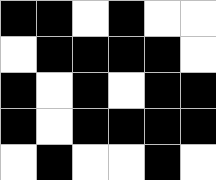[["black", "black", "white", "black", "white", "white"], ["white", "black", "black", "black", "black", "white"], ["black", "white", "black", "white", "black", "black"], ["black", "white", "black", "black", "black", "black"], ["white", "black", "white", "white", "black", "white"]]